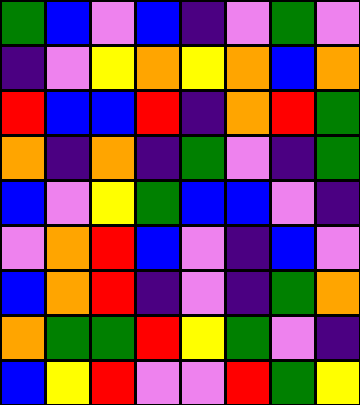[["green", "blue", "violet", "blue", "indigo", "violet", "green", "violet"], ["indigo", "violet", "yellow", "orange", "yellow", "orange", "blue", "orange"], ["red", "blue", "blue", "red", "indigo", "orange", "red", "green"], ["orange", "indigo", "orange", "indigo", "green", "violet", "indigo", "green"], ["blue", "violet", "yellow", "green", "blue", "blue", "violet", "indigo"], ["violet", "orange", "red", "blue", "violet", "indigo", "blue", "violet"], ["blue", "orange", "red", "indigo", "violet", "indigo", "green", "orange"], ["orange", "green", "green", "red", "yellow", "green", "violet", "indigo"], ["blue", "yellow", "red", "violet", "violet", "red", "green", "yellow"]]